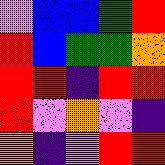[["violet", "blue", "blue", "green", "red"], ["red", "blue", "green", "green", "orange"], ["red", "red", "indigo", "red", "red"], ["red", "violet", "orange", "violet", "indigo"], ["orange", "indigo", "violet", "red", "red"]]